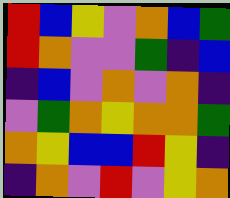[["red", "blue", "yellow", "violet", "orange", "blue", "green"], ["red", "orange", "violet", "violet", "green", "indigo", "blue"], ["indigo", "blue", "violet", "orange", "violet", "orange", "indigo"], ["violet", "green", "orange", "yellow", "orange", "orange", "green"], ["orange", "yellow", "blue", "blue", "red", "yellow", "indigo"], ["indigo", "orange", "violet", "red", "violet", "yellow", "orange"]]